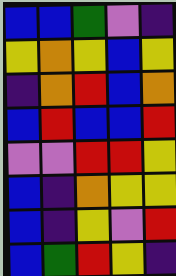[["blue", "blue", "green", "violet", "indigo"], ["yellow", "orange", "yellow", "blue", "yellow"], ["indigo", "orange", "red", "blue", "orange"], ["blue", "red", "blue", "blue", "red"], ["violet", "violet", "red", "red", "yellow"], ["blue", "indigo", "orange", "yellow", "yellow"], ["blue", "indigo", "yellow", "violet", "red"], ["blue", "green", "red", "yellow", "indigo"]]